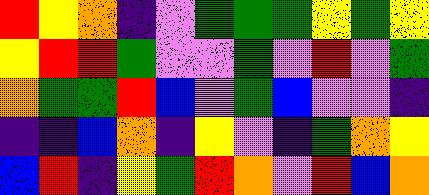[["red", "yellow", "orange", "indigo", "violet", "green", "green", "green", "yellow", "green", "yellow"], ["yellow", "red", "red", "green", "violet", "violet", "green", "violet", "red", "violet", "green"], ["orange", "green", "green", "red", "blue", "violet", "green", "blue", "violet", "violet", "indigo"], ["indigo", "indigo", "blue", "orange", "indigo", "yellow", "violet", "indigo", "green", "orange", "yellow"], ["blue", "red", "indigo", "yellow", "green", "red", "orange", "violet", "red", "blue", "orange"]]